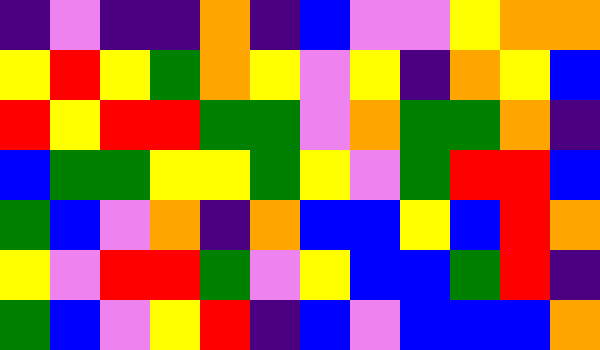[["indigo", "violet", "indigo", "indigo", "orange", "indigo", "blue", "violet", "violet", "yellow", "orange", "orange"], ["yellow", "red", "yellow", "green", "orange", "yellow", "violet", "yellow", "indigo", "orange", "yellow", "blue"], ["red", "yellow", "red", "red", "green", "green", "violet", "orange", "green", "green", "orange", "indigo"], ["blue", "green", "green", "yellow", "yellow", "green", "yellow", "violet", "green", "red", "red", "blue"], ["green", "blue", "violet", "orange", "indigo", "orange", "blue", "blue", "yellow", "blue", "red", "orange"], ["yellow", "violet", "red", "red", "green", "violet", "yellow", "blue", "blue", "green", "red", "indigo"], ["green", "blue", "violet", "yellow", "red", "indigo", "blue", "violet", "blue", "blue", "blue", "orange"]]